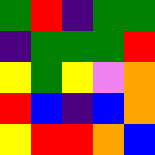[["green", "red", "indigo", "green", "green"], ["indigo", "green", "green", "green", "red"], ["yellow", "green", "yellow", "violet", "orange"], ["red", "blue", "indigo", "blue", "orange"], ["yellow", "red", "red", "orange", "blue"]]